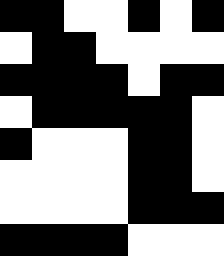[["black", "black", "white", "white", "black", "white", "black"], ["white", "black", "black", "white", "white", "white", "white"], ["black", "black", "black", "black", "white", "black", "black"], ["white", "black", "black", "black", "black", "black", "white"], ["black", "white", "white", "white", "black", "black", "white"], ["white", "white", "white", "white", "black", "black", "white"], ["white", "white", "white", "white", "black", "black", "black"], ["black", "black", "black", "black", "white", "white", "white"]]